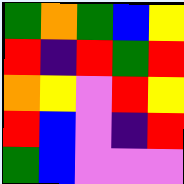[["green", "orange", "green", "blue", "yellow"], ["red", "indigo", "red", "green", "red"], ["orange", "yellow", "violet", "red", "yellow"], ["red", "blue", "violet", "indigo", "red"], ["green", "blue", "violet", "violet", "violet"]]